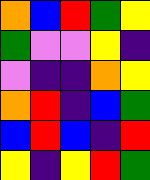[["orange", "blue", "red", "green", "yellow"], ["green", "violet", "violet", "yellow", "indigo"], ["violet", "indigo", "indigo", "orange", "yellow"], ["orange", "red", "indigo", "blue", "green"], ["blue", "red", "blue", "indigo", "red"], ["yellow", "indigo", "yellow", "red", "green"]]